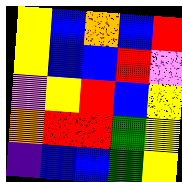[["yellow", "blue", "orange", "blue", "red"], ["yellow", "blue", "blue", "red", "violet"], ["violet", "yellow", "red", "blue", "yellow"], ["orange", "red", "red", "green", "yellow"], ["indigo", "blue", "blue", "green", "yellow"]]